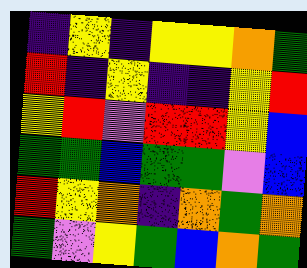[["indigo", "yellow", "indigo", "yellow", "yellow", "orange", "green"], ["red", "indigo", "yellow", "indigo", "indigo", "yellow", "red"], ["yellow", "red", "violet", "red", "red", "yellow", "blue"], ["green", "green", "blue", "green", "green", "violet", "blue"], ["red", "yellow", "orange", "indigo", "orange", "green", "orange"], ["green", "violet", "yellow", "green", "blue", "orange", "green"]]